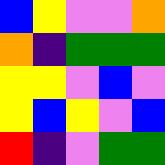[["blue", "yellow", "violet", "violet", "orange"], ["orange", "indigo", "green", "green", "green"], ["yellow", "yellow", "violet", "blue", "violet"], ["yellow", "blue", "yellow", "violet", "blue"], ["red", "indigo", "violet", "green", "green"]]